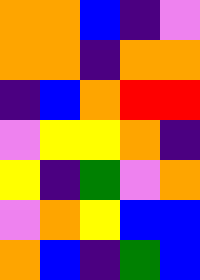[["orange", "orange", "blue", "indigo", "violet"], ["orange", "orange", "indigo", "orange", "orange"], ["indigo", "blue", "orange", "red", "red"], ["violet", "yellow", "yellow", "orange", "indigo"], ["yellow", "indigo", "green", "violet", "orange"], ["violet", "orange", "yellow", "blue", "blue"], ["orange", "blue", "indigo", "green", "blue"]]